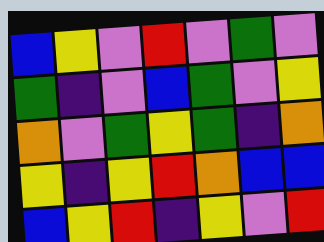[["blue", "yellow", "violet", "red", "violet", "green", "violet"], ["green", "indigo", "violet", "blue", "green", "violet", "yellow"], ["orange", "violet", "green", "yellow", "green", "indigo", "orange"], ["yellow", "indigo", "yellow", "red", "orange", "blue", "blue"], ["blue", "yellow", "red", "indigo", "yellow", "violet", "red"]]